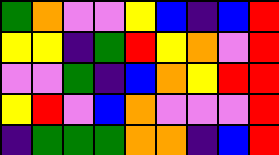[["green", "orange", "violet", "violet", "yellow", "blue", "indigo", "blue", "red"], ["yellow", "yellow", "indigo", "green", "red", "yellow", "orange", "violet", "red"], ["violet", "violet", "green", "indigo", "blue", "orange", "yellow", "red", "red"], ["yellow", "red", "violet", "blue", "orange", "violet", "violet", "violet", "red"], ["indigo", "green", "green", "green", "orange", "orange", "indigo", "blue", "red"]]